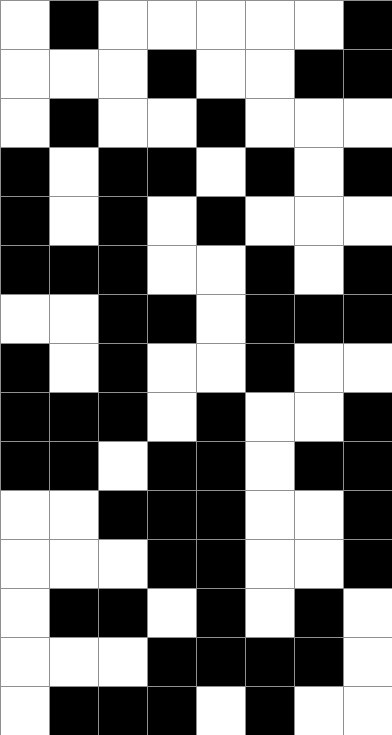[["white", "black", "white", "white", "white", "white", "white", "black"], ["white", "white", "white", "black", "white", "white", "black", "black"], ["white", "black", "white", "white", "black", "white", "white", "white"], ["black", "white", "black", "black", "white", "black", "white", "black"], ["black", "white", "black", "white", "black", "white", "white", "white"], ["black", "black", "black", "white", "white", "black", "white", "black"], ["white", "white", "black", "black", "white", "black", "black", "black"], ["black", "white", "black", "white", "white", "black", "white", "white"], ["black", "black", "black", "white", "black", "white", "white", "black"], ["black", "black", "white", "black", "black", "white", "black", "black"], ["white", "white", "black", "black", "black", "white", "white", "black"], ["white", "white", "white", "black", "black", "white", "white", "black"], ["white", "black", "black", "white", "black", "white", "black", "white"], ["white", "white", "white", "black", "black", "black", "black", "white"], ["white", "black", "black", "black", "white", "black", "white", "white"]]